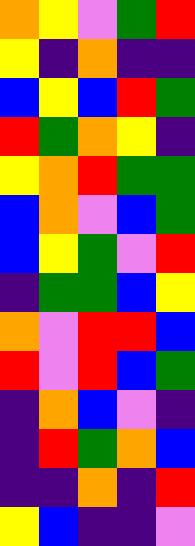[["orange", "yellow", "violet", "green", "red"], ["yellow", "indigo", "orange", "indigo", "indigo"], ["blue", "yellow", "blue", "red", "green"], ["red", "green", "orange", "yellow", "indigo"], ["yellow", "orange", "red", "green", "green"], ["blue", "orange", "violet", "blue", "green"], ["blue", "yellow", "green", "violet", "red"], ["indigo", "green", "green", "blue", "yellow"], ["orange", "violet", "red", "red", "blue"], ["red", "violet", "red", "blue", "green"], ["indigo", "orange", "blue", "violet", "indigo"], ["indigo", "red", "green", "orange", "blue"], ["indigo", "indigo", "orange", "indigo", "red"], ["yellow", "blue", "indigo", "indigo", "violet"]]